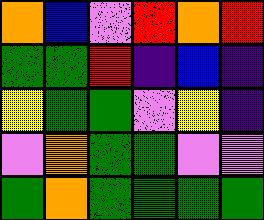[["orange", "blue", "violet", "red", "orange", "red"], ["green", "green", "red", "indigo", "blue", "indigo"], ["yellow", "green", "green", "violet", "yellow", "indigo"], ["violet", "orange", "green", "green", "violet", "violet"], ["green", "orange", "green", "green", "green", "green"]]